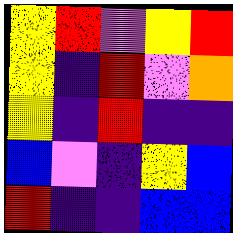[["yellow", "red", "violet", "yellow", "red"], ["yellow", "indigo", "red", "violet", "orange"], ["yellow", "indigo", "red", "indigo", "indigo"], ["blue", "violet", "indigo", "yellow", "blue"], ["red", "indigo", "indigo", "blue", "blue"]]